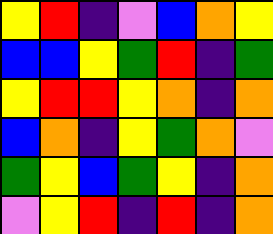[["yellow", "red", "indigo", "violet", "blue", "orange", "yellow"], ["blue", "blue", "yellow", "green", "red", "indigo", "green"], ["yellow", "red", "red", "yellow", "orange", "indigo", "orange"], ["blue", "orange", "indigo", "yellow", "green", "orange", "violet"], ["green", "yellow", "blue", "green", "yellow", "indigo", "orange"], ["violet", "yellow", "red", "indigo", "red", "indigo", "orange"]]